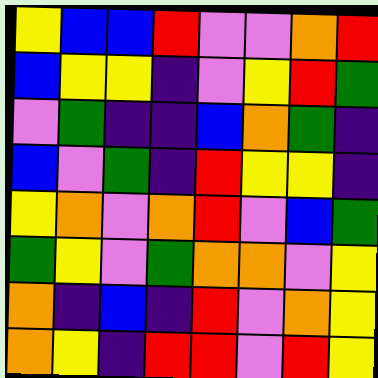[["yellow", "blue", "blue", "red", "violet", "violet", "orange", "red"], ["blue", "yellow", "yellow", "indigo", "violet", "yellow", "red", "green"], ["violet", "green", "indigo", "indigo", "blue", "orange", "green", "indigo"], ["blue", "violet", "green", "indigo", "red", "yellow", "yellow", "indigo"], ["yellow", "orange", "violet", "orange", "red", "violet", "blue", "green"], ["green", "yellow", "violet", "green", "orange", "orange", "violet", "yellow"], ["orange", "indigo", "blue", "indigo", "red", "violet", "orange", "yellow"], ["orange", "yellow", "indigo", "red", "red", "violet", "red", "yellow"]]